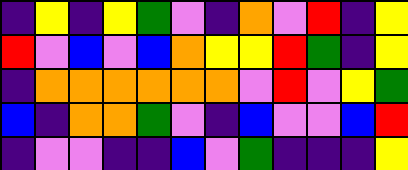[["indigo", "yellow", "indigo", "yellow", "green", "violet", "indigo", "orange", "violet", "red", "indigo", "yellow"], ["red", "violet", "blue", "violet", "blue", "orange", "yellow", "yellow", "red", "green", "indigo", "yellow"], ["indigo", "orange", "orange", "orange", "orange", "orange", "orange", "violet", "red", "violet", "yellow", "green"], ["blue", "indigo", "orange", "orange", "green", "violet", "indigo", "blue", "violet", "violet", "blue", "red"], ["indigo", "violet", "violet", "indigo", "indigo", "blue", "violet", "green", "indigo", "indigo", "indigo", "yellow"]]